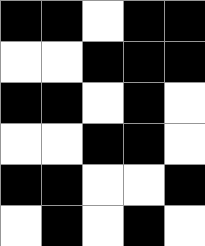[["black", "black", "white", "black", "black"], ["white", "white", "black", "black", "black"], ["black", "black", "white", "black", "white"], ["white", "white", "black", "black", "white"], ["black", "black", "white", "white", "black"], ["white", "black", "white", "black", "white"]]